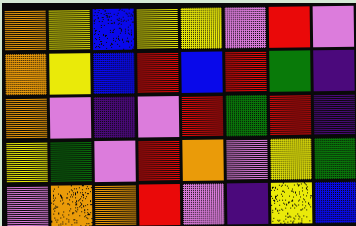[["orange", "yellow", "blue", "yellow", "yellow", "violet", "red", "violet"], ["orange", "yellow", "blue", "red", "blue", "red", "green", "indigo"], ["orange", "violet", "indigo", "violet", "red", "green", "red", "indigo"], ["yellow", "green", "violet", "red", "orange", "violet", "yellow", "green"], ["violet", "orange", "orange", "red", "violet", "indigo", "yellow", "blue"]]